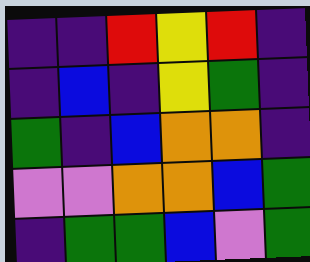[["indigo", "indigo", "red", "yellow", "red", "indigo"], ["indigo", "blue", "indigo", "yellow", "green", "indigo"], ["green", "indigo", "blue", "orange", "orange", "indigo"], ["violet", "violet", "orange", "orange", "blue", "green"], ["indigo", "green", "green", "blue", "violet", "green"]]